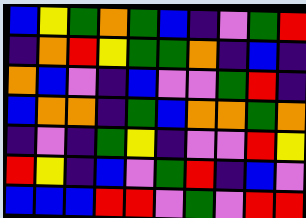[["blue", "yellow", "green", "orange", "green", "blue", "indigo", "violet", "green", "red"], ["indigo", "orange", "red", "yellow", "green", "green", "orange", "indigo", "blue", "indigo"], ["orange", "blue", "violet", "indigo", "blue", "violet", "violet", "green", "red", "indigo"], ["blue", "orange", "orange", "indigo", "green", "blue", "orange", "orange", "green", "orange"], ["indigo", "violet", "indigo", "green", "yellow", "indigo", "violet", "violet", "red", "yellow"], ["red", "yellow", "indigo", "blue", "violet", "green", "red", "indigo", "blue", "violet"], ["blue", "blue", "blue", "red", "red", "violet", "green", "violet", "red", "red"]]